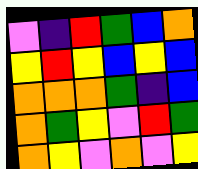[["violet", "indigo", "red", "green", "blue", "orange"], ["yellow", "red", "yellow", "blue", "yellow", "blue"], ["orange", "orange", "orange", "green", "indigo", "blue"], ["orange", "green", "yellow", "violet", "red", "green"], ["orange", "yellow", "violet", "orange", "violet", "yellow"]]